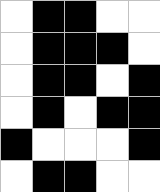[["white", "black", "black", "white", "white"], ["white", "black", "black", "black", "white"], ["white", "black", "black", "white", "black"], ["white", "black", "white", "black", "black"], ["black", "white", "white", "white", "black"], ["white", "black", "black", "white", "white"]]